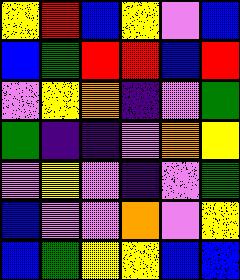[["yellow", "red", "blue", "yellow", "violet", "blue"], ["blue", "green", "red", "red", "blue", "red"], ["violet", "yellow", "orange", "indigo", "violet", "green"], ["green", "indigo", "indigo", "violet", "orange", "yellow"], ["violet", "yellow", "violet", "indigo", "violet", "green"], ["blue", "violet", "violet", "orange", "violet", "yellow"], ["blue", "green", "yellow", "yellow", "blue", "blue"]]